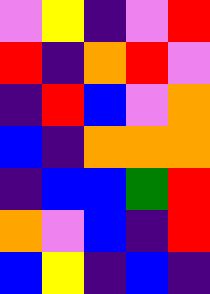[["violet", "yellow", "indigo", "violet", "red"], ["red", "indigo", "orange", "red", "violet"], ["indigo", "red", "blue", "violet", "orange"], ["blue", "indigo", "orange", "orange", "orange"], ["indigo", "blue", "blue", "green", "red"], ["orange", "violet", "blue", "indigo", "red"], ["blue", "yellow", "indigo", "blue", "indigo"]]